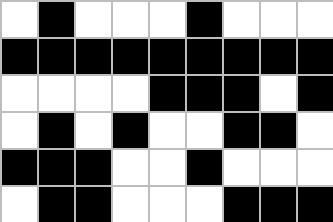[["white", "black", "white", "white", "white", "black", "white", "white", "white"], ["black", "black", "black", "black", "black", "black", "black", "black", "black"], ["white", "white", "white", "white", "black", "black", "black", "white", "black"], ["white", "black", "white", "black", "white", "white", "black", "black", "white"], ["black", "black", "black", "white", "white", "black", "white", "white", "white"], ["white", "black", "black", "white", "white", "white", "black", "black", "black"]]